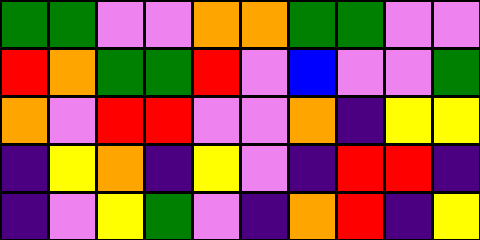[["green", "green", "violet", "violet", "orange", "orange", "green", "green", "violet", "violet"], ["red", "orange", "green", "green", "red", "violet", "blue", "violet", "violet", "green"], ["orange", "violet", "red", "red", "violet", "violet", "orange", "indigo", "yellow", "yellow"], ["indigo", "yellow", "orange", "indigo", "yellow", "violet", "indigo", "red", "red", "indigo"], ["indigo", "violet", "yellow", "green", "violet", "indigo", "orange", "red", "indigo", "yellow"]]